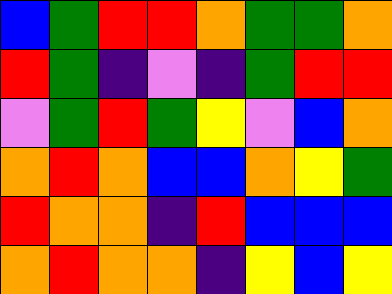[["blue", "green", "red", "red", "orange", "green", "green", "orange"], ["red", "green", "indigo", "violet", "indigo", "green", "red", "red"], ["violet", "green", "red", "green", "yellow", "violet", "blue", "orange"], ["orange", "red", "orange", "blue", "blue", "orange", "yellow", "green"], ["red", "orange", "orange", "indigo", "red", "blue", "blue", "blue"], ["orange", "red", "orange", "orange", "indigo", "yellow", "blue", "yellow"]]